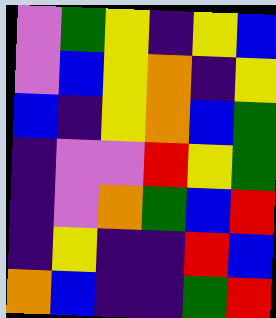[["violet", "green", "yellow", "indigo", "yellow", "blue"], ["violet", "blue", "yellow", "orange", "indigo", "yellow"], ["blue", "indigo", "yellow", "orange", "blue", "green"], ["indigo", "violet", "violet", "red", "yellow", "green"], ["indigo", "violet", "orange", "green", "blue", "red"], ["indigo", "yellow", "indigo", "indigo", "red", "blue"], ["orange", "blue", "indigo", "indigo", "green", "red"]]